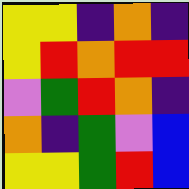[["yellow", "yellow", "indigo", "orange", "indigo"], ["yellow", "red", "orange", "red", "red"], ["violet", "green", "red", "orange", "indigo"], ["orange", "indigo", "green", "violet", "blue"], ["yellow", "yellow", "green", "red", "blue"]]